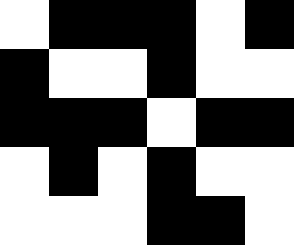[["white", "black", "black", "black", "white", "black"], ["black", "white", "white", "black", "white", "white"], ["black", "black", "black", "white", "black", "black"], ["white", "black", "white", "black", "white", "white"], ["white", "white", "white", "black", "black", "white"]]